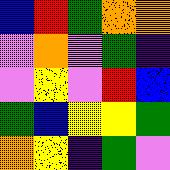[["blue", "red", "green", "orange", "orange"], ["violet", "orange", "violet", "green", "indigo"], ["violet", "yellow", "violet", "red", "blue"], ["green", "blue", "yellow", "yellow", "green"], ["orange", "yellow", "indigo", "green", "violet"]]